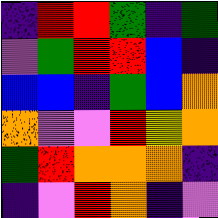[["indigo", "red", "red", "green", "indigo", "green"], ["violet", "green", "red", "red", "blue", "indigo"], ["blue", "blue", "indigo", "green", "blue", "orange"], ["orange", "violet", "violet", "red", "yellow", "orange"], ["green", "red", "orange", "orange", "orange", "indigo"], ["indigo", "violet", "red", "orange", "indigo", "violet"]]